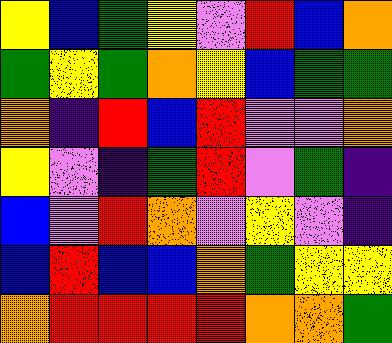[["yellow", "blue", "green", "yellow", "violet", "red", "blue", "orange"], ["green", "yellow", "green", "orange", "yellow", "blue", "green", "green"], ["orange", "indigo", "red", "blue", "red", "violet", "violet", "orange"], ["yellow", "violet", "indigo", "green", "red", "violet", "green", "indigo"], ["blue", "violet", "red", "orange", "violet", "yellow", "violet", "indigo"], ["blue", "red", "blue", "blue", "orange", "green", "yellow", "yellow"], ["orange", "red", "red", "red", "red", "orange", "orange", "green"]]